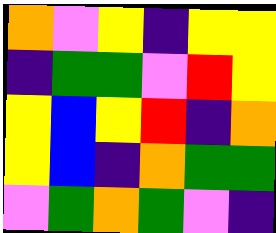[["orange", "violet", "yellow", "indigo", "yellow", "yellow"], ["indigo", "green", "green", "violet", "red", "yellow"], ["yellow", "blue", "yellow", "red", "indigo", "orange"], ["yellow", "blue", "indigo", "orange", "green", "green"], ["violet", "green", "orange", "green", "violet", "indigo"]]